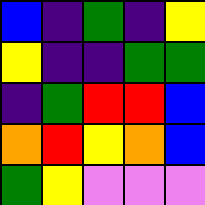[["blue", "indigo", "green", "indigo", "yellow"], ["yellow", "indigo", "indigo", "green", "green"], ["indigo", "green", "red", "red", "blue"], ["orange", "red", "yellow", "orange", "blue"], ["green", "yellow", "violet", "violet", "violet"]]